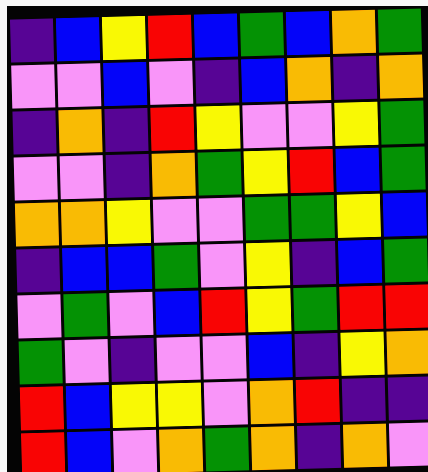[["indigo", "blue", "yellow", "red", "blue", "green", "blue", "orange", "green"], ["violet", "violet", "blue", "violet", "indigo", "blue", "orange", "indigo", "orange"], ["indigo", "orange", "indigo", "red", "yellow", "violet", "violet", "yellow", "green"], ["violet", "violet", "indigo", "orange", "green", "yellow", "red", "blue", "green"], ["orange", "orange", "yellow", "violet", "violet", "green", "green", "yellow", "blue"], ["indigo", "blue", "blue", "green", "violet", "yellow", "indigo", "blue", "green"], ["violet", "green", "violet", "blue", "red", "yellow", "green", "red", "red"], ["green", "violet", "indigo", "violet", "violet", "blue", "indigo", "yellow", "orange"], ["red", "blue", "yellow", "yellow", "violet", "orange", "red", "indigo", "indigo"], ["red", "blue", "violet", "orange", "green", "orange", "indigo", "orange", "violet"]]